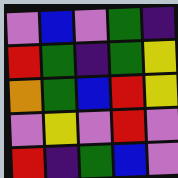[["violet", "blue", "violet", "green", "indigo"], ["red", "green", "indigo", "green", "yellow"], ["orange", "green", "blue", "red", "yellow"], ["violet", "yellow", "violet", "red", "violet"], ["red", "indigo", "green", "blue", "violet"]]